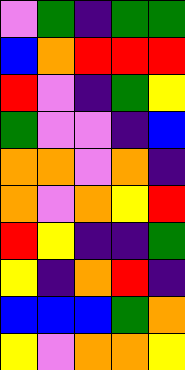[["violet", "green", "indigo", "green", "green"], ["blue", "orange", "red", "red", "red"], ["red", "violet", "indigo", "green", "yellow"], ["green", "violet", "violet", "indigo", "blue"], ["orange", "orange", "violet", "orange", "indigo"], ["orange", "violet", "orange", "yellow", "red"], ["red", "yellow", "indigo", "indigo", "green"], ["yellow", "indigo", "orange", "red", "indigo"], ["blue", "blue", "blue", "green", "orange"], ["yellow", "violet", "orange", "orange", "yellow"]]